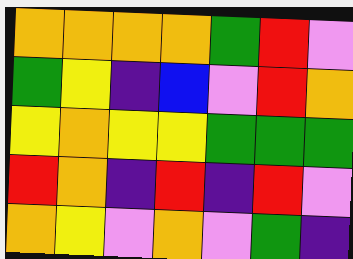[["orange", "orange", "orange", "orange", "green", "red", "violet"], ["green", "yellow", "indigo", "blue", "violet", "red", "orange"], ["yellow", "orange", "yellow", "yellow", "green", "green", "green"], ["red", "orange", "indigo", "red", "indigo", "red", "violet"], ["orange", "yellow", "violet", "orange", "violet", "green", "indigo"]]